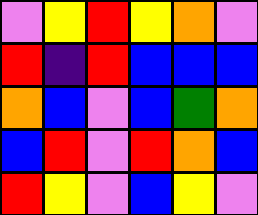[["violet", "yellow", "red", "yellow", "orange", "violet"], ["red", "indigo", "red", "blue", "blue", "blue"], ["orange", "blue", "violet", "blue", "green", "orange"], ["blue", "red", "violet", "red", "orange", "blue"], ["red", "yellow", "violet", "blue", "yellow", "violet"]]